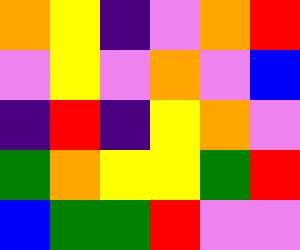[["orange", "yellow", "indigo", "violet", "orange", "red"], ["violet", "yellow", "violet", "orange", "violet", "blue"], ["indigo", "red", "indigo", "yellow", "orange", "violet"], ["green", "orange", "yellow", "yellow", "green", "red"], ["blue", "green", "green", "red", "violet", "violet"]]